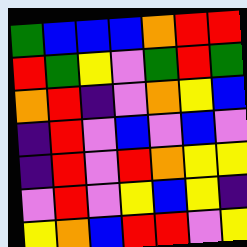[["green", "blue", "blue", "blue", "orange", "red", "red"], ["red", "green", "yellow", "violet", "green", "red", "green"], ["orange", "red", "indigo", "violet", "orange", "yellow", "blue"], ["indigo", "red", "violet", "blue", "violet", "blue", "violet"], ["indigo", "red", "violet", "red", "orange", "yellow", "yellow"], ["violet", "red", "violet", "yellow", "blue", "yellow", "indigo"], ["yellow", "orange", "blue", "red", "red", "violet", "yellow"]]